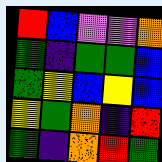[["red", "blue", "violet", "violet", "orange"], ["green", "indigo", "green", "green", "blue"], ["green", "yellow", "blue", "yellow", "blue"], ["yellow", "green", "orange", "indigo", "red"], ["green", "indigo", "orange", "red", "green"]]